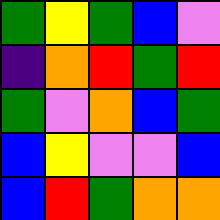[["green", "yellow", "green", "blue", "violet"], ["indigo", "orange", "red", "green", "red"], ["green", "violet", "orange", "blue", "green"], ["blue", "yellow", "violet", "violet", "blue"], ["blue", "red", "green", "orange", "orange"]]